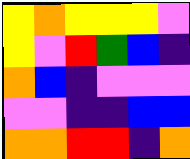[["yellow", "orange", "yellow", "yellow", "yellow", "violet"], ["yellow", "violet", "red", "green", "blue", "indigo"], ["orange", "blue", "indigo", "violet", "violet", "violet"], ["violet", "violet", "indigo", "indigo", "blue", "blue"], ["orange", "orange", "red", "red", "indigo", "orange"]]